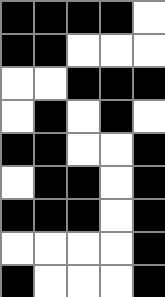[["black", "black", "black", "black", "white"], ["black", "black", "white", "white", "white"], ["white", "white", "black", "black", "black"], ["white", "black", "white", "black", "white"], ["black", "black", "white", "white", "black"], ["white", "black", "black", "white", "black"], ["black", "black", "black", "white", "black"], ["white", "white", "white", "white", "black"], ["black", "white", "white", "white", "black"]]